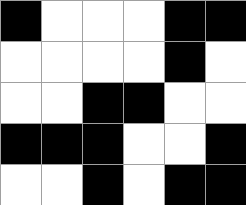[["black", "white", "white", "white", "black", "black"], ["white", "white", "white", "white", "black", "white"], ["white", "white", "black", "black", "white", "white"], ["black", "black", "black", "white", "white", "black"], ["white", "white", "black", "white", "black", "black"]]